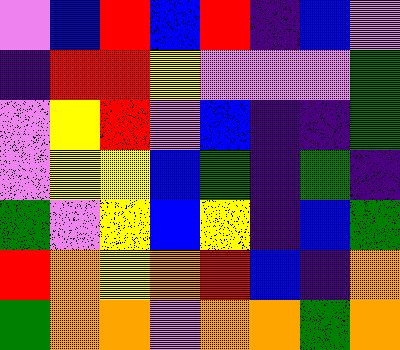[["violet", "blue", "red", "blue", "red", "indigo", "blue", "violet"], ["indigo", "red", "red", "yellow", "violet", "violet", "violet", "green"], ["violet", "yellow", "red", "violet", "blue", "indigo", "indigo", "green"], ["violet", "yellow", "yellow", "blue", "green", "indigo", "green", "indigo"], ["green", "violet", "yellow", "blue", "yellow", "indigo", "blue", "green"], ["red", "orange", "yellow", "orange", "red", "blue", "indigo", "orange"], ["green", "orange", "orange", "violet", "orange", "orange", "green", "orange"]]